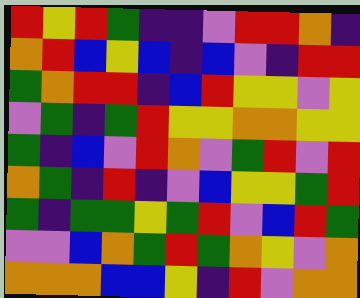[["red", "yellow", "red", "green", "indigo", "indigo", "violet", "red", "red", "orange", "indigo"], ["orange", "red", "blue", "yellow", "blue", "indigo", "blue", "violet", "indigo", "red", "red"], ["green", "orange", "red", "red", "indigo", "blue", "red", "yellow", "yellow", "violet", "yellow"], ["violet", "green", "indigo", "green", "red", "yellow", "yellow", "orange", "orange", "yellow", "yellow"], ["green", "indigo", "blue", "violet", "red", "orange", "violet", "green", "red", "violet", "red"], ["orange", "green", "indigo", "red", "indigo", "violet", "blue", "yellow", "yellow", "green", "red"], ["green", "indigo", "green", "green", "yellow", "green", "red", "violet", "blue", "red", "green"], ["violet", "violet", "blue", "orange", "green", "red", "green", "orange", "yellow", "violet", "orange"], ["orange", "orange", "orange", "blue", "blue", "yellow", "indigo", "red", "violet", "orange", "orange"]]